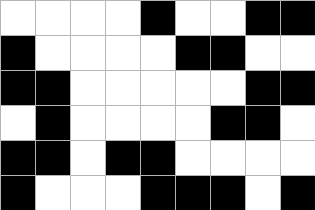[["white", "white", "white", "white", "black", "white", "white", "black", "black"], ["black", "white", "white", "white", "white", "black", "black", "white", "white"], ["black", "black", "white", "white", "white", "white", "white", "black", "black"], ["white", "black", "white", "white", "white", "white", "black", "black", "white"], ["black", "black", "white", "black", "black", "white", "white", "white", "white"], ["black", "white", "white", "white", "black", "black", "black", "white", "black"]]